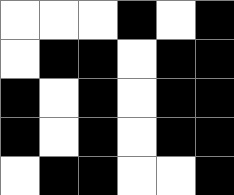[["white", "white", "white", "black", "white", "black"], ["white", "black", "black", "white", "black", "black"], ["black", "white", "black", "white", "black", "black"], ["black", "white", "black", "white", "black", "black"], ["white", "black", "black", "white", "white", "black"]]